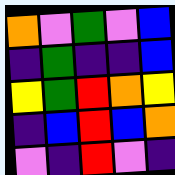[["orange", "violet", "green", "violet", "blue"], ["indigo", "green", "indigo", "indigo", "blue"], ["yellow", "green", "red", "orange", "yellow"], ["indigo", "blue", "red", "blue", "orange"], ["violet", "indigo", "red", "violet", "indigo"]]